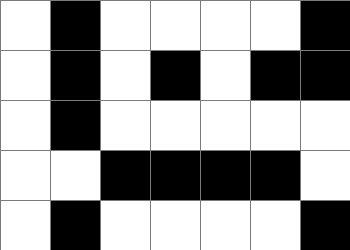[["white", "black", "white", "white", "white", "white", "black"], ["white", "black", "white", "black", "white", "black", "black"], ["white", "black", "white", "white", "white", "white", "white"], ["white", "white", "black", "black", "black", "black", "white"], ["white", "black", "white", "white", "white", "white", "black"]]